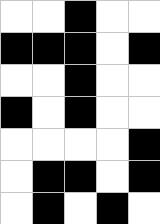[["white", "white", "black", "white", "white"], ["black", "black", "black", "white", "black"], ["white", "white", "black", "white", "white"], ["black", "white", "black", "white", "white"], ["white", "white", "white", "white", "black"], ["white", "black", "black", "white", "black"], ["white", "black", "white", "black", "white"]]